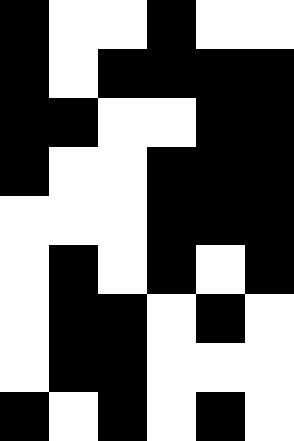[["black", "white", "white", "black", "white", "white"], ["black", "white", "black", "black", "black", "black"], ["black", "black", "white", "white", "black", "black"], ["black", "white", "white", "black", "black", "black"], ["white", "white", "white", "black", "black", "black"], ["white", "black", "white", "black", "white", "black"], ["white", "black", "black", "white", "black", "white"], ["white", "black", "black", "white", "white", "white"], ["black", "white", "black", "white", "black", "white"]]